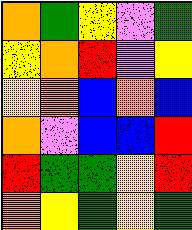[["orange", "green", "yellow", "violet", "green"], ["yellow", "orange", "red", "violet", "yellow"], ["yellow", "orange", "blue", "orange", "blue"], ["orange", "violet", "blue", "blue", "red"], ["red", "green", "green", "yellow", "red"], ["orange", "yellow", "green", "yellow", "green"]]